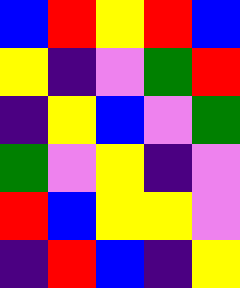[["blue", "red", "yellow", "red", "blue"], ["yellow", "indigo", "violet", "green", "red"], ["indigo", "yellow", "blue", "violet", "green"], ["green", "violet", "yellow", "indigo", "violet"], ["red", "blue", "yellow", "yellow", "violet"], ["indigo", "red", "blue", "indigo", "yellow"]]